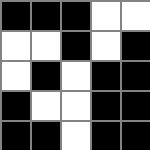[["black", "black", "black", "white", "white"], ["white", "white", "black", "white", "black"], ["white", "black", "white", "black", "black"], ["black", "white", "white", "black", "black"], ["black", "black", "white", "black", "black"]]